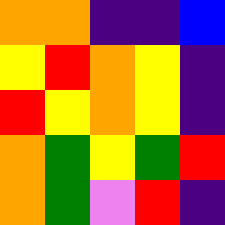[["orange", "orange", "indigo", "indigo", "blue"], ["yellow", "red", "orange", "yellow", "indigo"], ["red", "yellow", "orange", "yellow", "indigo"], ["orange", "green", "yellow", "green", "red"], ["orange", "green", "violet", "red", "indigo"]]